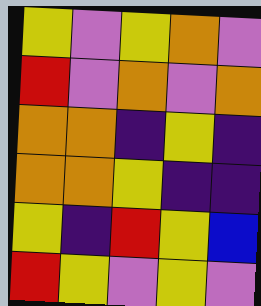[["yellow", "violet", "yellow", "orange", "violet"], ["red", "violet", "orange", "violet", "orange"], ["orange", "orange", "indigo", "yellow", "indigo"], ["orange", "orange", "yellow", "indigo", "indigo"], ["yellow", "indigo", "red", "yellow", "blue"], ["red", "yellow", "violet", "yellow", "violet"]]